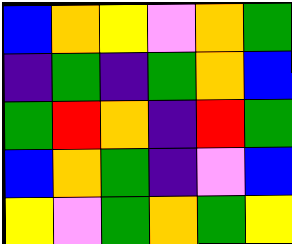[["blue", "orange", "yellow", "violet", "orange", "green"], ["indigo", "green", "indigo", "green", "orange", "blue"], ["green", "red", "orange", "indigo", "red", "green"], ["blue", "orange", "green", "indigo", "violet", "blue"], ["yellow", "violet", "green", "orange", "green", "yellow"]]